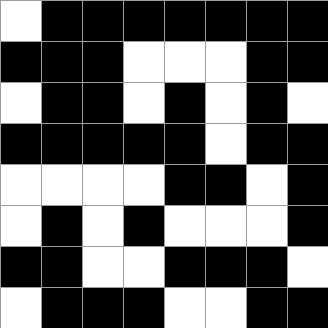[["white", "black", "black", "black", "black", "black", "black", "black"], ["black", "black", "black", "white", "white", "white", "black", "black"], ["white", "black", "black", "white", "black", "white", "black", "white"], ["black", "black", "black", "black", "black", "white", "black", "black"], ["white", "white", "white", "white", "black", "black", "white", "black"], ["white", "black", "white", "black", "white", "white", "white", "black"], ["black", "black", "white", "white", "black", "black", "black", "white"], ["white", "black", "black", "black", "white", "white", "black", "black"]]